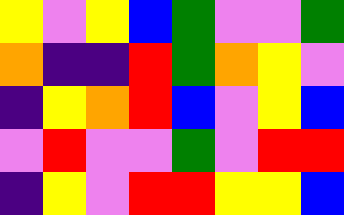[["yellow", "violet", "yellow", "blue", "green", "violet", "violet", "green"], ["orange", "indigo", "indigo", "red", "green", "orange", "yellow", "violet"], ["indigo", "yellow", "orange", "red", "blue", "violet", "yellow", "blue"], ["violet", "red", "violet", "violet", "green", "violet", "red", "red"], ["indigo", "yellow", "violet", "red", "red", "yellow", "yellow", "blue"]]